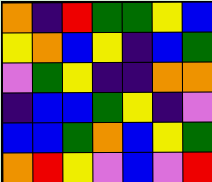[["orange", "indigo", "red", "green", "green", "yellow", "blue"], ["yellow", "orange", "blue", "yellow", "indigo", "blue", "green"], ["violet", "green", "yellow", "indigo", "indigo", "orange", "orange"], ["indigo", "blue", "blue", "green", "yellow", "indigo", "violet"], ["blue", "blue", "green", "orange", "blue", "yellow", "green"], ["orange", "red", "yellow", "violet", "blue", "violet", "red"]]